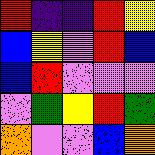[["red", "indigo", "indigo", "red", "yellow"], ["blue", "yellow", "violet", "red", "blue"], ["blue", "red", "violet", "violet", "violet"], ["violet", "green", "yellow", "red", "green"], ["orange", "violet", "violet", "blue", "orange"]]